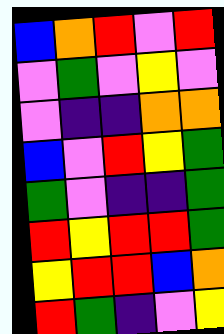[["blue", "orange", "red", "violet", "red"], ["violet", "green", "violet", "yellow", "violet"], ["violet", "indigo", "indigo", "orange", "orange"], ["blue", "violet", "red", "yellow", "green"], ["green", "violet", "indigo", "indigo", "green"], ["red", "yellow", "red", "red", "green"], ["yellow", "red", "red", "blue", "orange"], ["red", "green", "indigo", "violet", "yellow"]]